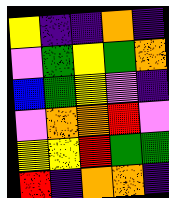[["yellow", "indigo", "indigo", "orange", "indigo"], ["violet", "green", "yellow", "green", "orange"], ["blue", "green", "yellow", "violet", "indigo"], ["violet", "orange", "orange", "red", "violet"], ["yellow", "yellow", "red", "green", "green"], ["red", "indigo", "orange", "orange", "indigo"]]